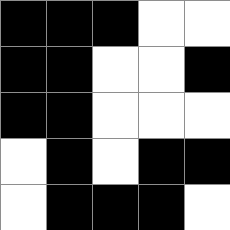[["black", "black", "black", "white", "white"], ["black", "black", "white", "white", "black"], ["black", "black", "white", "white", "white"], ["white", "black", "white", "black", "black"], ["white", "black", "black", "black", "white"]]